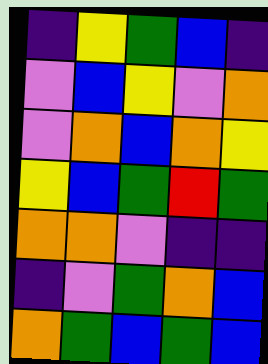[["indigo", "yellow", "green", "blue", "indigo"], ["violet", "blue", "yellow", "violet", "orange"], ["violet", "orange", "blue", "orange", "yellow"], ["yellow", "blue", "green", "red", "green"], ["orange", "orange", "violet", "indigo", "indigo"], ["indigo", "violet", "green", "orange", "blue"], ["orange", "green", "blue", "green", "blue"]]